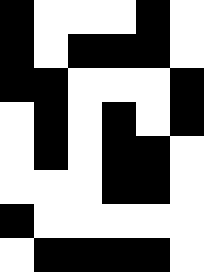[["black", "white", "white", "white", "black", "white"], ["black", "white", "black", "black", "black", "white"], ["black", "black", "white", "white", "white", "black"], ["white", "black", "white", "black", "white", "black"], ["white", "black", "white", "black", "black", "white"], ["white", "white", "white", "black", "black", "white"], ["black", "white", "white", "white", "white", "white"], ["white", "black", "black", "black", "black", "white"]]